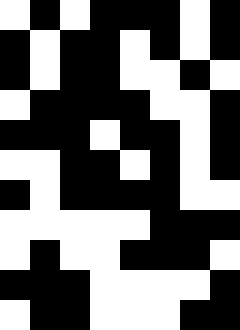[["white", "black", "white", "black", "black", "black", "white", "black"], ["black", "white", "black", "black", "white", "black", "white", "black"], ["black", "white", "black", "black", "white", "white", "black", "white"], ["white", "black", "black", "black", "black", "white", "white", "black"], ["black", "black", "black", "white", "black", "black", "white", "black"], ["white", "white", "black", "black", "white", "black", "white", "black"], ["black", "white", "black", "black", "black", "black", "white", "white"], ["white", "white", "white", "white", "white", "black", "black", "black"], ["white", "black", "white", "white", "black", "black", "black", "white"], ["black", "black", "black", "white", "white", "white", "white", "black"], ["white", "black", "black", "white", "white", "white", "black", "black"]]